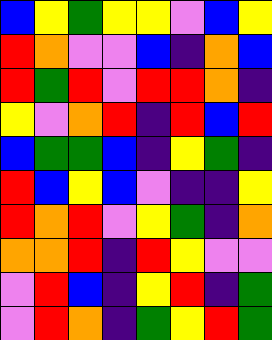[["blue", "yellow", "green", "yellow", "yellow", "violet", "blue", "yellow"], ["red", "orange", "violet", "violet", "blue", "indigo", "orange", "blue"], ["red", "green", "red", "violet", "red", "red", "orange", "indigo"], ["yellow", "violet", "orange", "red", "indigo", "red", "blue", "red"], ["blue", "green", "green", "blue", "indigo", "yellow", "green", "indigo"], ["red", "blue", "yellow", "blue", "violet", "indigo", "indigo", "yellow"], ["red", "orange", "red", "violet", "yellow", "green", "indigo", "orange"], ["orange", "orange", "red", "indigo", "red", "yellow", "violet", "violet"], ["violet", "red", "blue", "indigo", "yellow", "red", "indigo", "green"], ["violet", "red", "orange", "indigo", "green", "yellow", "red", "green"]]